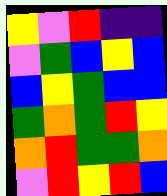[["yellow", "violet", "red", "indigo", "indigo"], ["violet", "green", "blue", "yellow", "blue"], ["blue", "yellow", "green", "blue", "blue"], ["green", "orange", "green", "red", "yellow"], ["orange", "red", "green", "green", "orange"], ["violet", "red", "yellow", "red", "blue"]]